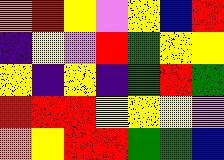[["orange", "red", "yellow", "violet", "yellow", "blue", "red"], ["indigo", "yellow", "violet", "red", "green", "yellow", "yellow"], ["yellow", "indigo", "yellow", "indigo", "green", "red", "green"], ["red", "red", "red", "yellow", "yellow", "yellow", "violet"], ["orange", "yellow", "red", "red", "green", "green", "blue"]]